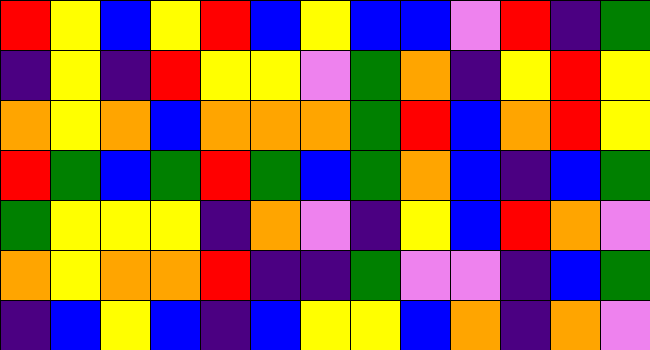[["red", "yellow", "blue", "yellow", "red", "blue", "yellow", "blue", "blue", "violet", "red", "indigo", "green"], ["indigo", "yellow", "indigo", "red", "yellow", "yellow", "violet", "green", "orange", "indigo", "yellow", "red", "yellow"], ["orange", "yellow", "orange", "blue", "orange", "orange", "orange", "green", "red", "blue", "orange", "red", "yellow"], ["red", "green", "blue", "green", "red", "green", "blue", "green", "orange", "blue", "indigo", "blue", "green"], ["green", "yellow", "yellow", "yellow", "indigo", "orange", "violet", "indigo", "yellow", "blue", "red", "orange", "violet"], ["orange", "yellow", "orange", "orange", "red", "indigo", "indigo", "green", "violet", "violet", "indigo", "blue", "green"], ["indigo", "blue", "yellow", "blue", "indigo", "blue", "yellow", "yellow", "blue", "orange", "indigo", "orange", "violet"]]